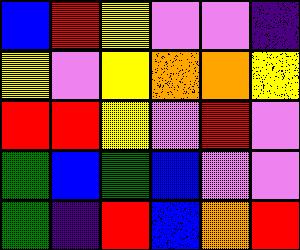[["blue", "red", "yellow", "violet", "violet", "indigo"], ["yellow", "violet", "yellow", "orange", "orange", "yellow"], ["red", "red", "yellow", "violet", "red", "violet"], ["green", "blue", "green", "blue", "violet", "violet"], ["green", "indigo", "red", "blue", "orange", "red"]]